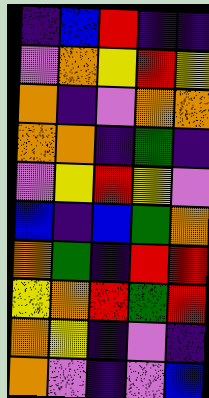[["indigo", "blue", "red", "indigo", "indigo"], ["violet", "orange", "yellow", "red", "yellow"], ["orange", "indigo", "violet", "orange", "orange"], ["orange", "orange", "indigo", "green", "indigo"], ["violet", "yellow", "red", "yellow", "violet"], ["blue", "indigo", "blue", "green", "orange"], ["orange", "green", "indigo", "red", "red"], ["yellow", "orange", "red", "green", "red"], ["orange", "yellow", "indigo", "violet", "indigo"], ["orange", "violet", "indigo", "violet", "blue"]]